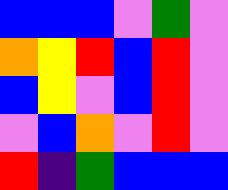[["blue", "blue", "blue", "violet", "green", "violet"], ["orange", "yellow", "red", "blue", "red", "violet"], ["blue", "yellow", "violet", "blue", "red", "violet"], ["violet", "blue", "orange", "violet", "red", "violet"], ["red", "indigo", "green", "blue", "blue", "blue"]]